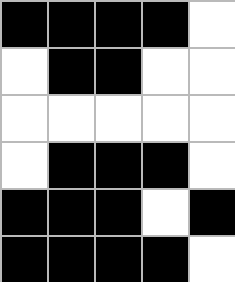[["black", "black", "black", "black", "white"], ["white", "black", "black", "white", "white"], ["white", "white", "white", "white", "white"], ["white", "black", "black", "black", "white"], ["black", "black", "black", "white", "black"], ["black", "black", "black", "black", "white"]]